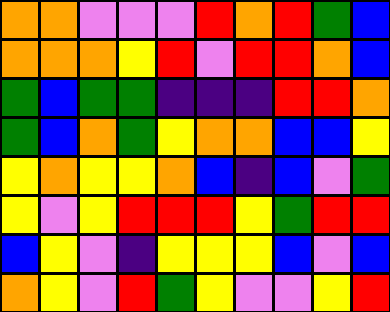[["orange", "orange", "violet", "violet", "violet", "red", "orange", "red", "green", "blue"], ["orange", "orange", "orange", "yellow", "red", "violet", "red", "red", "orange", "blue"], ["green", "blue", "green", "green", "indigo", "indigo", "indigo", "red", "red", "orange"], ["green", "blue", "orange", "green", "yellow", "orange", "orange", "blue", "blue", "yellow"], ["yellow", "orange", "yellow", "yellow", "orange", "blue", "indigo", "blue", "violet", "green"], ["yellow", "violet", "yellow", "red", "red", "red", "yellow", "green", "red", "red"], ["blue", "yellow", "violet", "indigo", "yellow", "yellow", "yellow", "blue", "violet", "blue"], ["orange", "yellow", "violet", "red", "green", "yellow", "violet", "violet", "yellow", "red"]]